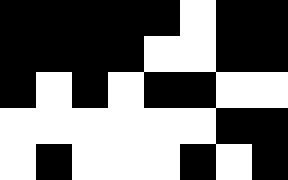[["black", "black", "black", "black", "black", "white", "black", "black"], ["black", "black", "black", "black", "white", "white", "black", "black"], ["black", "white", "black", "white", "black", "black", "white", "white"], ["white", "white", "white", "white", "white", "white", "black", "black"], ["white", "black", "white", "white", "white", "black", "white", "black"]]